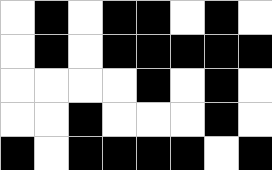[["white", "black", "white", "black", "black", "white", "black", "white"], ["white", "black", "white", "black", "black", "black", "black", "black"], ["white", "white", "white", "white", "black", "white", "black", "white"], ["white", "white", "black", "white", "white", "white", "black", "white"], ["black", "white", "black", "black", "black", "black", "white", "black"]]